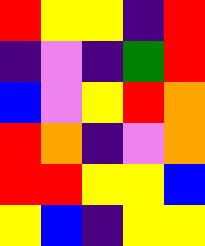[["red", "yellow", "yellow", "indigo", "red"], ["indigo", "violet", "indigo", "green", "red"], ["blue", "violet", "yellow", "red", "orange"], ["red", "orange", "indigo", "violet", "orange"], ["red", "red", "yellow", "yellow", "blue"], ["yellow", "blue", "indigo", "yellow", "yellow"]]